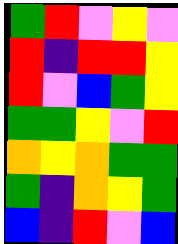[["green", "red", "violet", "yellow", "violet"], ["red", "indigo", "red", "red", "yellow"], ["red", "violet", "blue", "green", "yellow"], ["green", "green", "yellow", "violet", "red"], ["orange", "yellow", "orange", "green", "green"], ["green", "indigo", "orange", "yellow", "green"], ["blue", "indigo", "red", "violet", "blue"]]